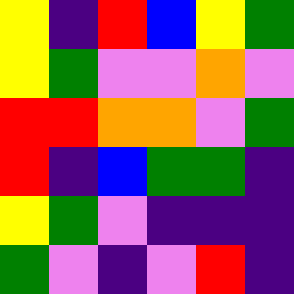[["yellow", "indigo", "red", "blue", "yellow", "green"], ["yellow", "green", "violet", "violet", "orange", "violet"], ["red", "red", "orange", "orange", "violet", "green"], ["red", "indigo", "blue", "green", "green", "indigo"], ["yellow", "green", "violet", "indigo", "indigo", "indigo"], ["green", "violet", "indigo", "violet", "red", "indigo"]]